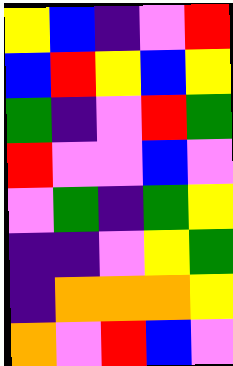[["yellow", "blue", "indigo", "violet", "red"], ["blue", "red", "yellow", "blue", "yellow"], ["green", "indigo", "violet", "red", "green"], ["red", "violet", "violet", "blue", "violet"], ["violet", "green", "indigo", "green", "yellow"], ["indigo", "indigo", "violet", "yellow", "green"], ["indigo", "orange", "orange", "orange", "yellow"], ["orange", "violet", "red", "blue", "violet"]]